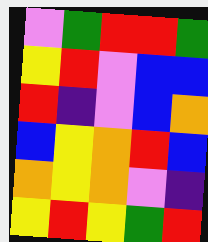[["violet", "green", "red", "red", "green"], ["yellow", "red", "violet", "blue", "blue"], ["red", "indigo", "violet", "blue", "orange"], ["blue", "yellow", "orange", "red", "blue"], ["orange", "yellow", "orange", "violet", "indigo"], ["yellow", "red", "yellow", "green", "red"]]